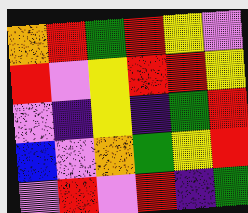[["orange", "red", "green", "red", "yellow", "violet"], ["red", "violet", "yellow", "red", "red", "yellow"], ["violet", "indigo", "yellow", "indigo", "green", "red"], ["blue", "violet", "orange", "green", "yellow", "red"], ["violet", "red", "violet", "red", "indigo", "green"]]